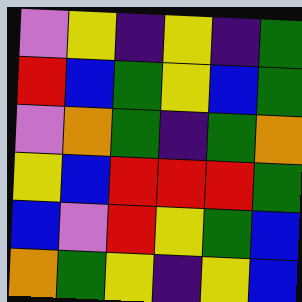[["violet", "yellow", "indigo", "yellow", "indigo", "green"], ["red", "blue", "green", "yellow", "blue", "green"], ["violet", "orange", "green", "indigo", "green", "orange"], ["yellow", "blue", "red", "red", "red", "green"], ["blue", "violet", "red", "yellow", "green", "blue"], ["orange", "green", "yellow", "indigo", "yellow", "blue"]]